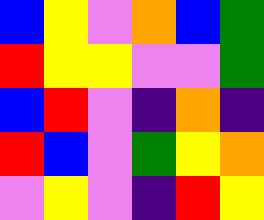[["blue", "yellow", "violet", "orange", "blue", "green"], ["red", "yellow", "yellow", "violet", "violet", "green"], ["blue", "red", "violet", "indigo", "orange", "indigo"], ["red", "blue", "violet", "green", "yellow", "orange"], ["violet", "yellow", "violet", "indigo", "red", "yellow"]]